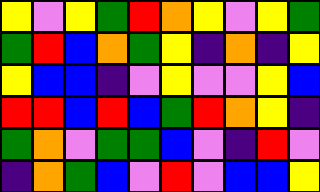[["yellow", "violet", "yellow", "green", "red", "orange", "yellow", "violet", "yellow", "green"], ["green", "red", "blue", "orange", "green", "yellow", "indigo", "orange", "indigo", "yellow"], ["yellow", "blue", "blue", "indigo", "violet", "yellow", "violet", "violet", "yellow", "blue"], ["red", "red", "blue", "red", "blue", "green", "red", "orange", "yellow", "indigo"], ["green", "orange", "violet", "green", "green", "blue", "violet", "indigo", "red", "violet"], ["indigo", "orange", "green", "blue", "violet", "red", "violet", "blue", "blue", "yellow"]]